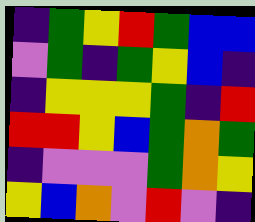[["indigo", "green", "yellow", "red", "green", "blue", "blue"], ["violet", "green", "indigo", "green", "yellow", "blue", "indigo"], ["indigo", "yellow", "yellow", "yellow", "green", "indigo", "red"], ["red", "red", "yellow", "blue", "green", "orange", "green"], ["indigo", "violet", "violet", "violet", "green", "orange", "yellow"], ["yellow", "blue", "orange", "violet", "red", "violet", "indigo"]]